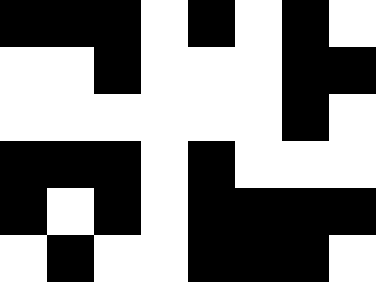[["black", "black", "black", "white", "black", "white", "black", "white"], ["white", "white", "black", "white", "white", "white", "black", "black"], ["white", "white", "white", "white", "white", "white", "black", "white"], ["black", "black", "black", "white", "black", "white", "white", "white"], ["black", "white", "black", "white", "black", "black", "black", "black"], ["white", "black", "white", "white", "black", "black", "black", "white"]]